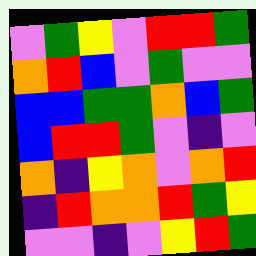[["violet", "green", "yellow", "violet", "red", "red", "green"], ["orange", "red", "blue", "violet", "green", "violet", "violet"], ["blue", "blue", "green", "green", "orange", "blue", "green"], ["blue", "red", "red", "green", "violet", "indigo", "violet"], ["orange", "indigo", "yellow", "orange", "violet", "orange", "red"], ["indigo", "red", "orange", "orange", "red", "green", "yellow"], ["violet", "violet", "indigo", "violet", "yellow", "red", "green"]]